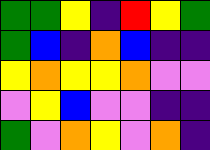[["green", "green", "yellow", "indigo", "red", "yellow", "green"], ["green", "blue", "indigo", "orange", "blue", "indigo", "indigo"], ["yellow", "orange", "yellow", "yellow", "orange", "violet", "violet"], ["violet", "yellow", "blue", "violet", "violet", "indigo", "indigo"], ["green", "violet", "orange", "yellow", "violet", "orange", "indigo"]]